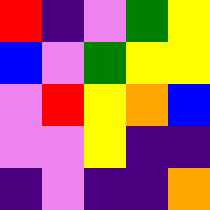[["red", "indigo", "violet", "green", "yellow"], ["blue", "violet", "green", "yellow", "yellow"], ["violet", "red", "yellow", "orange", "blue"], ["violet", "violet", "yellow", "indigo", "indigo"], ["indigo", "violet", "indigo", "indigo", "orange"]]